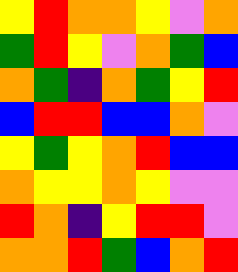[["yellow", "red", "orange", "orange", "yellow", "violet", "orange"], ["green", "red", "yellow", "violet", "orange", "green", "blue"], ["orange", "green", "indigo", "orange", "green", "yellow", "red"], ["blue", "red", "red", "blue", "blue", "orange", "violet"], ["yellow", "green", "yellow", "orange", "red", "blue", "blue"], ["orange", "yellow", "yellow", "orange", "yellow", "violet", "violet"], ["red", "orange", "indigo", "yellow", "red", "red", "violet"], ["orange", "orange", "red", "green", "blue", "orange", "red"]]